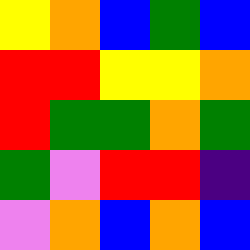[["yellow", "orange", "blue", "green", "blue"], ["red", "red", "yellow", "yellow", "orange"], ["red", "green", "green", "orange", "green"], ["green", "violet", "red", "red", "indigo"], ["violet", "orange", "blue", "orange", "blue"]]